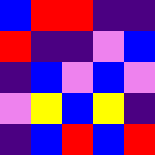[["blue", "red", "red", "indigo", "indigo"], ["red", "indigo", "indigo", "violet", "blue"], ["indigo", "blue", "violet", "blue", "violet"], ["violet", "yellow", "blue", "yellow", "indigo"], ["indigo", "blue", "red", "blue", "red"]]